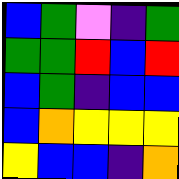[["blue", "green", "violet", "indigo", "green"], ["green", "green", "red", "blue", "red"], ["blue", "green", "indigo", "blue", "blue"], ["blue", "orange", "yellow", "yellow", "yellow"], ["yellow", "blue", "blue", "indigo", "orange"]]